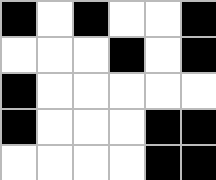[["black", "white", "black", "white", "white", "black"], ["white", "white", "white", "black", "white", "black"], ["black", "white", "white", "white", "white", "white"], ["black", "white", "white", "white", "black", "black"], ["white", "white", "white", "white", "black", "black"]]